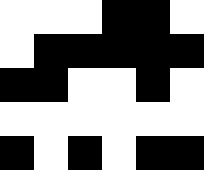[["white", "white", "white", "black", "black", "white"], ["white", "black", "black", "black", "black", "black"], ["black", "black", "white", "white", "black", "white"], ["white", "white", "white", "white", "white", "white"], ["black", "white", "black", "white", "black", "black"]]